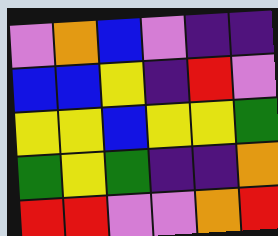[["violet", "orange", "blue", "violet", "indigo", "indigo"], ["blue", "blue", "yellow", "indigo", "red", "violet"], ["yellow", "yellow", "blue", "yellow", "yellow", "green"], ["green", "yellow", "green", "indigo", "indigo", "orange"], ["red", "red", "violet", "violet", "orange", "red"]]